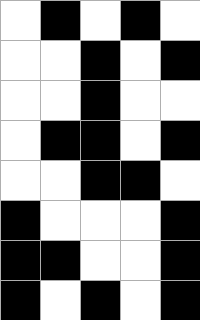[["white", "black", "white", "black", "white"], ["white", "white", "black", "white", "black"], ["white", "white", "black", "white", "white"], ["white", "black", "black", "white", "black"], ["white", "white", "black", "black", "white"], ["black", "white", "white", "white", "black"], ["black", "black", "white", "white", "black"], ["black", "white", "black", "white", "black"]]